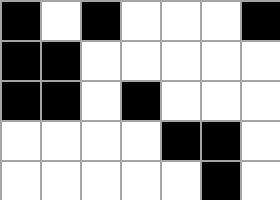[["black", "white", "black", "white", "white", "white", "black"], ["black", "black", "white", "white", "white", "white", "white"], ["black", "black", "white", "black", "white", "white", "white"], ["white", "white", "white", "white", "black", "black", "white"], ["white", "white", "white", "white", "white", "black", "white"]]